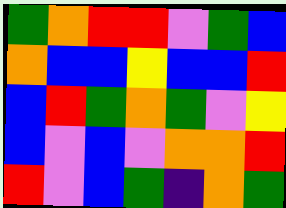[["green", "orange", "red", "red", "violet", "green", "blue"], ["orange", "blue", "blue", "yellow", "blue", "blue", "red"], ["blue", "red", "green", "orange", "green", "violet", "yellow"], ["blue", "violet", "blue", "violet", "orange", "orange", "red"], ["red", "violet", "blue", "green", "indigo", "orange", "green"]]